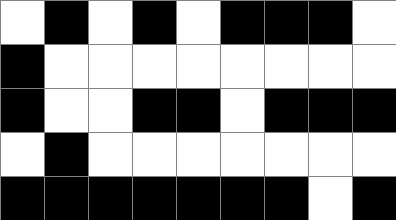[["white", "black", "white", "black", "white", "black", "black", "black", "white"], ["black", "white", "white", "white", "white", "white", "white", "white", "white"], ["black", "white", "white", "black", "black", "white", "black", "black", "black"], ["white", "black", "white", "white", "white", "white", "white", "white", "white"], ["black", "black", "black", "black", "black", "black", "black", "white", "black"]]